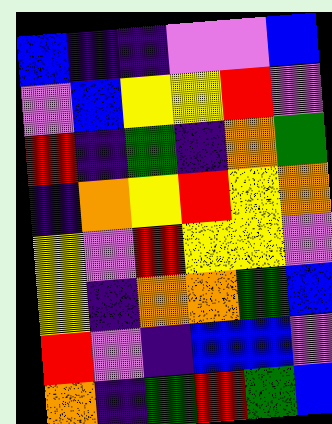[["blue", "indigo", "indigo", "violet", "violet", "blue"], ["violet", "blue", "yellow", "yellow", "red", "violet"], ["red", "indigo", "green", "indigo", "orange", "green"], ["indigo", "orange", "yellow", "red", "yellow", "orange"], ["yellow", "violet", "red", "yellow", "yellow", "violet"], ["yellow", "indigo", "orange", "orange", "green", "blue"], ["red", "violet", "indigo", "blue", "blue", "violet"], ["orange", "indigo", "green", "red", "green", "blue"]]